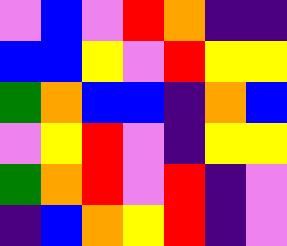[["violet", "blue", "violet", "red", "orange", "indigo", "indigo"], ["blue", "blue", "yellow", "violet", "red", "yellow", "yellow"], ["green", "orange", "blue", "blue", "indigo", "orange", "blue"], ["violet", "yellow", "red", "violet", "indigo", "yellow", "yellow"], ["green", "orange", "red", "violet", "red", "indigo", "violet"], ["indigo", "blue", "orange", "yellow", "red", "indigo", "violet"]]